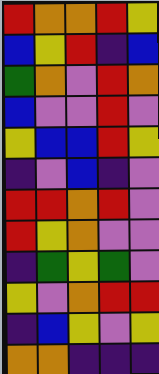[["red", "orange", "orange", "red", "yellow"], ["blue", "yellow", "red", "indigo", "blue"], ["green", "orange", "violet", "red", "orange"], ["blue", "violet", "violet", "red", "violet"], ["yellow", "blue", "blue", "red", "yellow"], ["indigo", "violet", "blue", "indigo", "violet"], ["red", "red", "orange", "red", "violet"], ["red", "yellow", "orange", "violet", "violet"], ["indigo", "green", "yellow", "green", "violet"], ["yellow", "violet", "orange", "red", "red"], ["indigo", "blue", "yellow", "violet", "yellow"], ["orange", "orange", "indigo", "indigo", "indigo"]]